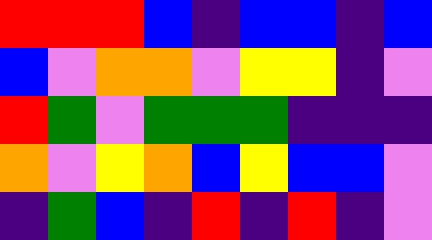[["red", "red", "red", "blue", "indigo", "blue", "blue", "indigo", "blue"], ["blue", "violet", "orange", "orange", "violet", "yellow", "yellow", "indigo", "violet"], ["red", "green", "violet", "green", "green", "green", "indigo", "indigo", "indigo"], ["orange", "violet", "yellow", "orange", "blue", "yellow", "blue", "blue", "violet"], ["indigo", "green", "blue", "indigo", "red", "indigo", "red", "indigo", "violet"]]